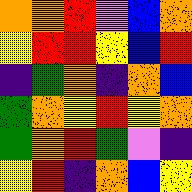[["orange", "orange", "red", "violet", "blue", "orange"], ["yellow", "red", "red", "yellow", "blue", "red"], ["indigo", "green", "orange", "indigo", "orange", "blue"], ["green", "orange", "yellow", "red", "yellow", "orange"], ["green", "orange", "red", "green", "violet", "indigo"], ["yellow", "red", "indigo", "orange", "blue", "yellow"]]